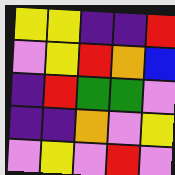[["yellow", "yellow", "indigo", "indigo", "red"], ["violet", "yellow", "red", "orange", "blue"], ["indigo", "red", "green", "green", "violet"], ["indigo", "indigo", "orange", "violet", "yellow"], ["violet", "yellow", "violet", "red", "violet"]]